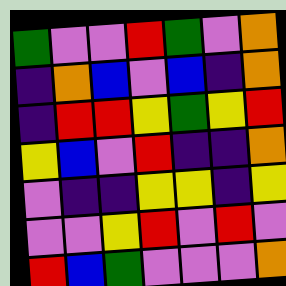[["green", "violet", "violet", "red", "green", "violet", "orange"], ["indigo", "orange", "blue", "violet", "blue", "indigo", "orange"], ["indigo", "red", "red", "yellow", "green", "yellow", "red"], ["yellow", "blue", "violet", "red", "indigo", "indigo", "orange"], ["violet", "indigo", "indigo", "yellow", "yellow", "indigo", "yellow"], ["violet", "violet", "yellow", "red", "violet", "red", "violet"], ["red", "blue", "green", "violet", "violet", "violet", "orange"]]